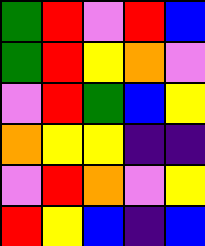[["green", "red", "violet", "red", "blue"], ["green", "red", "yellow", "orange", "violet"], ["violet", "red", "green", "blue", "yellow"], ["orange", "yellow", "yellow", "indigo", "indigo"], ["violet", "red", "orange", "violet", "yellow"], ["red", "yellow", "blue", "indigo", "blue"]]